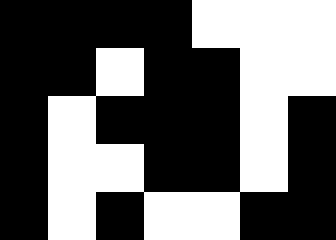[["black", "black", "black", "black", "white", "white", "white"], ["black", "black", "white", "black", "black", "white", "white"], ["black", "white", "black", "black", "black", "white", "black"], ["black", "white", "white", "black", "black", "white", "black"], ["black", "white", "black", "white", "white", "black", "black"]]